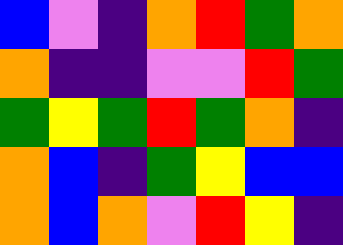[["blue", "violet", "indigo", "orange", "red", "green", "orange"], ["orange", "indigo", "indigo", "violet", "violet", "red", "green"], ["green", "yellow", "green", "red", "green", "orange", "indigo"], ["orange", "blue", "indigo", "green", "yellow", "blue", "blue"], ["orange", "blue", "orange", "violet", "red", "yellow", "indigo"]]